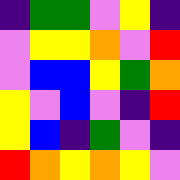[["indigo", "green", "green", "violet", "yellow", "indigo"], ["violet", "yellow", "yellow", "orange", "violet", "red"], ["violet", "blue", "blue", "yellow", "green", "orange"], ["yellow", "violet", "blue", "violet", "indigo", "red"], ["yellow", "blue", "indigo", "green", "violet", "indigo"], ["red", "orange", "yellow", "orange", "yellow", "violet"]]